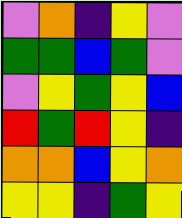[["violet", "orange", "indigo", "yellow", "violet"], ["green", "green", "blue", "green", "violet"], ["violet", "yellow", "green", "yellow", "blue"], ["red", "green", "red", "yellow", "indigo"], ["orange", "orange", "blue", "yellow", "orange"], ["yellow", "yellow", "indigo", "green", "yellow"]]